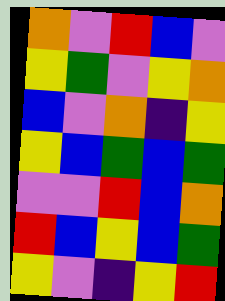[["orange", "violet", "red", "blue", "violet"], ["yellow", "green", "violet", "yellow", "orange"], ["blue", "violet", "orange", "indigo", "yellow"], ["yellow", "blue", "green", "blue", "green"], ["violet", "violet", "red", "blue", "orange"], ["red", "blue", "yellow", "blue", "green"], ["yellow", "violet", "indigo", "yellow", "red"]]